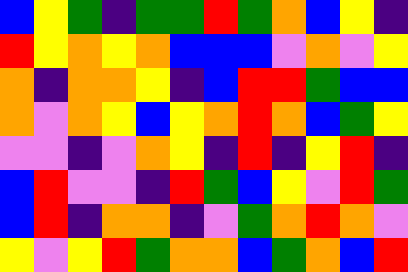[["blue", "yellow", "green", "indigo", "green", "green", "red", "green", "orange", "blue", "yellow", "indigo"], ["red", "yellow", "orange", "yellow", "orange", "blue", "blue", "blue", "violet", "orange", "violet", "yellow"], ["orange", "indigo", "orange", "orange", "yellow", "indigo", "blue", "red", "red", "green", "blue", "blue"], ["orange", "violet", "orange", "yellow", "blue", "yellow", "orange", "red", "orange", "blue", "green", "yellow"], ["violet", "violet", "indigo", "violet", "orange", "yellow", "indigo", "red", "indigo", "yellow", "red", "indigo"], ["blue", "red", "violet", "violet", "indigo", "red", "green", "blue", "yellow", "violet", "red", "green"], ["blue", "red", "indigo", "orange", "orange", "indigo", "violet", "green", "orange", "red", "orange", "violet"], ["yellow", "violet", "yellow", "red", "green", "orange", "orange", "blue", "green", "orange", "blue", "red"]]